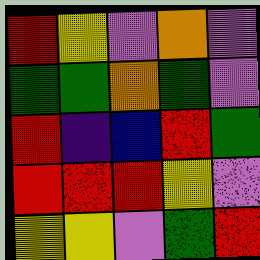[["red", "yellow", "violet", "orange", "violet"], ["green", "green", "orange", "green", "violet"], ["red", "indigo", "blue", "red", "green"], ["red", "red", "red", "yellow", "violet"], ["yellow", "yellow", "violet", "green", "red"]]